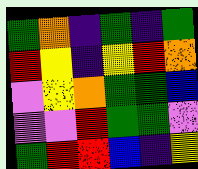[["green", "orange", "indigo", "green", "indigo", "green"], ["red", "yellow", "indigo", "yellow", "red", "orange"], ["violet", "yellow", "orange", "green", "green", "blue"], ["violet", "violet", "red", "green", "green", "violet"], ["green", "red", "red", "blue", "indigo", "yellow"]]